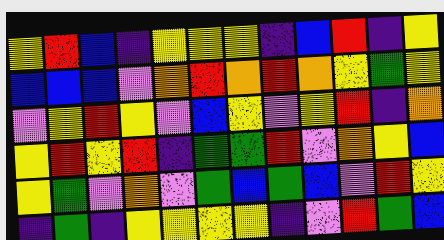[["yellow", "red", "blue", "indigo", "yellow", "yellow", "yellow", "indigo", "blue", "red", "indigo", "yellow"], ["blue", "blue", "blue", "violet", "orange", "red", "orange", "red", "orange", "yellow", "green", "yellow"], ["violet", "yellow", "red", "yellow", "violet", "blue", "yellow", "violet", "yellow", "red", "indigo", "orange"], ["yellow", "red", "yellow", "red", "indigo", "green", "green", "red", "violet", "orange", "yellow", "blue"], ["yellow", "green", "violet", "orange", "violet", "green", "blue", "green", "blue", "violet", "red", "yellow"], ["indigo", "green", "indigo", "yellow", "yellow", "yellow", "yellow", "indigo", "violet", "red", "green", "blue"]]